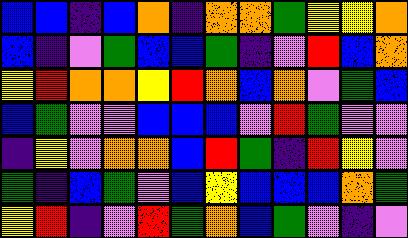[["blue", "blue", "indigo", "blue", "orange", "indigo", "orange", "orange", "green", "yellow", "yellow", "orange"], ["blue", "indigo", "violet", "green", "blue", "blue", "green", "indigo", "violet", "red", "blue", "orange"], ["yellow", "red", "orange", "orange", "yellow", "red", "orange", "blue", "orange", "violet", "green", "blue"], ["blue", "green", "violet", "violet", "blue", "blue", "blue", "violet", "red", "green", "violet", "violet"], ["indigo", "yellow", "violet", "orange", "orange", "blue", "red", "green", "indigo", "red", "yellow", "violet"], ["green", "indigo", "blue", "green", "violet", "blue", "yellow", "blue", "blue", "blue", "orange", "green"], ["yellow", "red", "indigo", "violet", "red", "green", "orange", "blue", "green", "violet", "indigo", "violet"]]